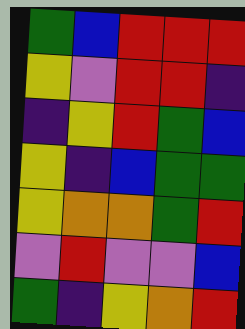[["green", "blue", "red", "red", "red"], ["yellow", "violet", "red", "red", "indigo"], ["indigo", "yellow", "red", "green", "blue"], ["yellow", "indigo", "blue", "green", "green"], ["yellow", "orange", "orange", "green", "red"], ["violet", "red", "violet", "violet", "blue"], ["green", "indigo", "yellow", "orange", "red"]]